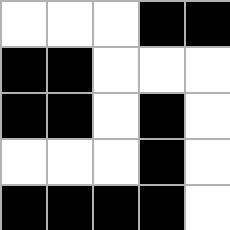[["white", "white", "white", "black", "black"], ["black", "black", "white", "white", "white"], ["black", "black", "white", "black", "white"], ["white", "white", "white", "black", "white"], ["black", "black", "black", "black", "white"]]